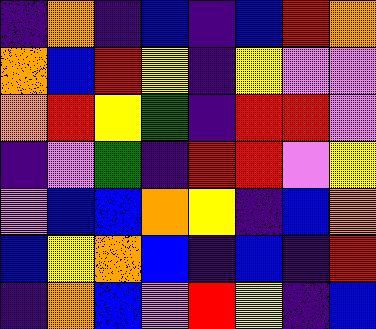[["indigo", "orange", "indigo", "blue", "indigo", "blue", "red", "orange"], ["orange", "blue", "red", "yellow", "indigo", "yellow", "violet", "violet"], ["orange", "red", "yellow", "green", "indigo", "red", "red", "violet"], ["indigo", "violet", "green", "indigo", "red", "red", "violet", "yellow"], ["violet", "blue", "blue", "orange", "yellow", "indigo", "blue", "orange"], ["blue", "yellow", "orange", "blue", "indigo", "blue", "indigo", "red"], ["indigo", "orange", "blue", "violet", "red", "yellow", "indigo", "blue"]]